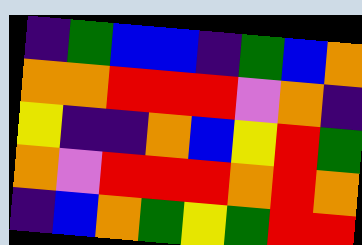[["indigo", "green", "blue", "blue", "indigo", "green", "blue", "orange"], ["orange", "orange", "red", "red", "red", "violet", "orange", "indigo"], ["yellow", "indigo", "indigo", "orange", "blue", "yellow", "red", "green"], ["orange", "violet", "red", "red", "red", "orange", "red", "orange"], ["indigo", "blue", "orange", "green", "yellow", "green", "red", "red"]]